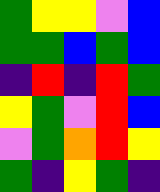[["green", "yellow", "yellow", "violet", "blue"], ["green", "green", "blue", "green", "blue"], ["indigo", "red", "indigo", "red", "green"], ["yellow", "green", "violet", "red", "blue"], ["violet", "green", "orange", "red", "yellow"], ["green", "indigo", "yellow", "green", "indigo"]]